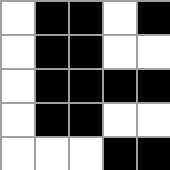[["white", "black", "black", "white", "black"], ["white", "black", "black", "white", "white"], ["white", "black", "black", "black", "black"], ["white", "black", "black", "white", "white"], ["white", "white", "white", "black", "black"]]